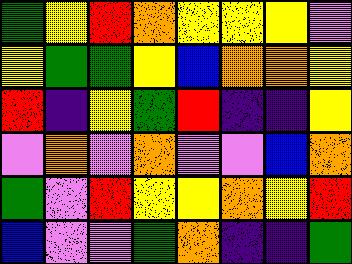[["green", "yellow", "red", "orange", "yellow", "yellow", "yellow", "violet"], ["yellow", "green", "green", "yellow", "blue", "orange", "orange", "yellow"], ["red", "indigo", "yellow", "green", "red", "indigo", "indigo", "yellow"], ["violet", "orange", "violet", "orange", "violet", "violet", "blue", "orange"], ["green", "violet", "red", "yellow", "yellow", "orange", "yellow", "red"], ["blue", "violet", "violet", "green", "orange", "indigo", "indigo", "green"]]